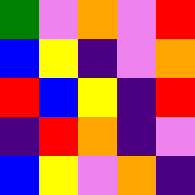[["green", "violet", "orange", "violet", "red"], ["blue", "yellow", "indigo", "violet", "orange"], ["red", "blue", "yellow", "indigo", "red"], ["indigo", "red", "orange", "indigo", "violet"], ["blue", "yellow", "violet", "orange", "indigo"]]